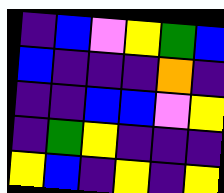[["indigo", "blue", "violet", "yellow", "green", "blue"], ["blue", "indigo", "indigo", "indigo", "orange", "indigo"], ["indigo", "indigo", "blue", "blue", "violet", "yellow"], ["indigo", "green", "yellow", "indigo", "indigo", "indigo"], ["yellow", "blue", "indigo", "yellow", "indigo", "yellow"]]